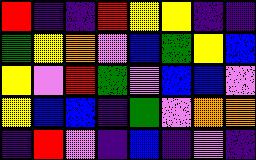[["red", "indigo", "indigo", "red", "yellow", "yellow", "indigo", "indigo"], ["green", "yellow", "orange", "violet", "blue", "green", "yellow", "blue"], ["yellow", "violet", "red", "green", "violet", "blue", "blue", "violet"], ["yellow", "blue", "blue", "indigo", "green", "violet", "orange", "orange"], ["indigo", "red", "violet", "indigo", "blue", "indigo", "violet", "indigo"]]